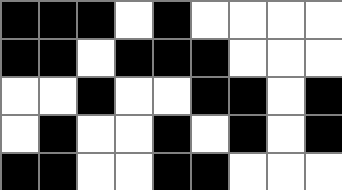[["black", "black", "black", "white", "black", "white", "white", "white", "white"], ["black", "black", "white", "black", "black", "black", "white", "white", "white"], ["white", "white", "black", "white", "white", "black", "black", "white", "black"], ["white", "black", "white", "white", "black", "white", "black", "white", "black"], ["black", "black", "white", "white", "black", "black", "white", "white", "white"]]